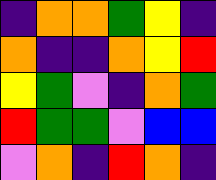[["indigo", "orange", "orange", "green", "yellow", "indigo"], ["orange", "indigo", "indigo", "orange", "yellow", "red"], ["yellow", "green", "violet", "indigo", "orange", "green"], ["red", "green", "green", "violet", "blue", "blue"], ["violet", "orange", "indigo", "red", "orange", "indigo"]]